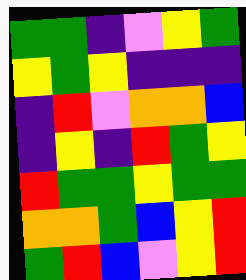[["green", "green", "indigo", "violet", "yellow", "green"], ["yellow", "green", "yellow", "indigo", "indigo", "indigo"], ["indigo", "red", "violet", "orange", "orange", "blue"], ["indigo", "yellow", "indigo", "red", "green", "yellow"], ["red", "green", "green", "yellow", "green", "green"], ["orange", "orange", "green", "blue", "yellow", "red"], ["green", "red", "blue", "violet", "yellow", "red"]]